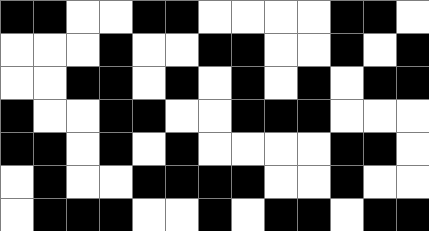[["black", "black", "white", "white", "black", "black", "white", "white", "white", "white", "black", "black", "white"], ["white", "white", "white", "black", "white", "white", "black", "black", "white", "white", "black", "white", "black"], ["white", "white", "black", "black", "white", "black", "white", "black", "white", "black", "white", "black", "black"], ["black", "white", "white", "black", "black", "white", "white", "black", "black", "black", "white", "white", "white"], ["black", "black", "white", "black", "white", "black", "white", "white", "white", "white", "black", "black", "white"], ["white", "black", "white", "white", "black", "black", "black", "black", "white", "white", "black", "white", "white"], ["white", "black", "black", "black", "white", "white", "black", "white", "black", "black", "white", "black", "black"]]